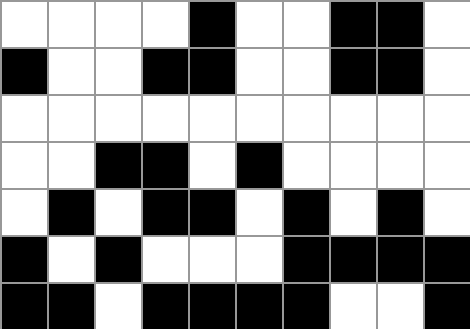[["white", "white", "white", "white", "black", "white", "white", "black", "black", "white"], ["black", "white", "white", "black", "black", "white", "white", "black", "black", "white"], ["white", "white", "white", "white", "white", "white", "white", "white", "white", "white"], ["white", "white", "black", "black", "white", "black", "white", "white", "white", "white"], ["white", "black", "white", "black", "black", "white", "black", "white", "black", "white"], ["black", "white", "black", "white", "white", "white", "black", "black", "black", "black"], ["black", "black", "white", "black", "black", "black", "black", "white", "white", "black"]]